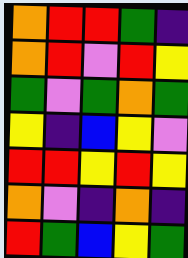[["orange", "red", "red", "green", "indigo"], ["orange", "red", "violet", "red", "yellow"], ["green", "violet", "green", "orange", "green"], ["yellow", "indigo", "blue", "yellow", "violet"], ["red", "red", "yellow", "red", "yellow"], ["orange", "violet", "indigo", "orange", "indigo"], ["red", "green", "blue", "yellow", "green"]]